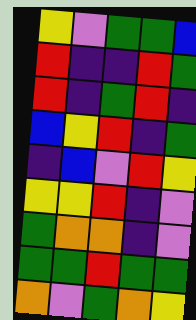[["yellow", "violet", "green", "green", "blue"], ["red", "indigo", "indigo", "red", "green"], ["red", "indigo", "green", "red", "indigo"], ["blue", "yellow", "red", "indigo", "green"], ["indigo", "blue", "violet", "red", "yellow"], ["yellow", "yellow", "red", "indigo", "violet"], ["green", "orange", "orange", "indigo", "violet"], ["green", "green", "red", "green", "green"], ["orange", "violet", "green", "orange", "yellow"]]